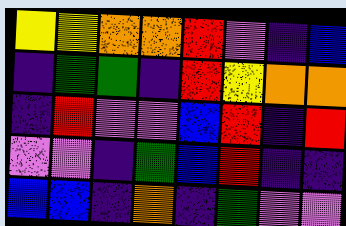[["yellow", "yellow", "orange", "orange", "red", "violet", "indigo", "blue"], ["indigo", "green", "green", "indigo", "red", "yellow", "orange", "orange"], ["indigo", "red", "violet", "violet", "blue", "red", "indigo", "red"], ["violet", "violet", "indigo", "green", "blue", "red", "indigo", "indigo"], ["blue", "blue", "indigo", "orange", "indigo", "green", "violet", "violet"]]